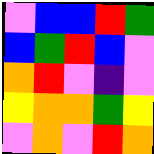[["violet", "blue", "blue", "red", "green"], ["blue", "green", "red", "blue", "violet"], ["orange", "red", "violet", "indigo", "violet"], ["yellow", "orange", "orange", "green", "yellow"], ["violet", "orange", "violet", "red", "orange"]]